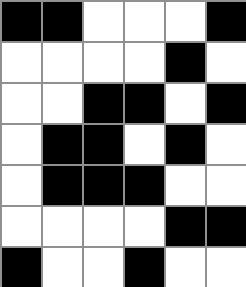[["black", "black", "white", "white", "white", "black"], ["white", "white", "white", "white", "black", "white"], ["white", "white", "black", "black", "white", "black"], ["white", "black", "black", "white", "black", "white"], ["white", "black", "black", "black", "white", "white"], ["white", "white", "white", "white", "black", "black"], ["black", "white", "white", "black", "white", "white"]]